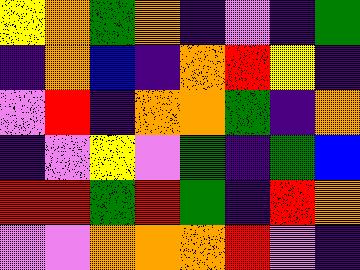[["yellow", "orange", "green", "orange", "indigo", "violet", "indigo", "green"], ["indigo", "orange", "blue", "indigo", "orange", "red", "yellow", "indigo"], ["violet", "red", "indigo", "orange", "orange", "green", "indigo", "orange"], ["indigo", "violet", "yellow", "violet", "green", "indigo", "green", "blue"], ["red", "red", "green", "red", "green", "indigo", "red", "orange"], ["violet", "violet", "orange", "orange", "orange", "red", "violet", "indigo"]]